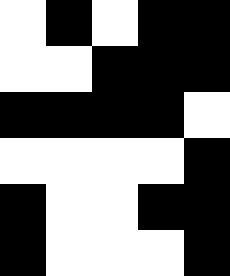[["white", "black", "white", "black", "black"], ["white", "white", "black", "black", "black"], ["black", "black", "black", "black", "white"], ["white", "white", "white", "white", "black"], ["black", "white", "white", "black", "black"], ["black", "white", "white", "white", "black"]]